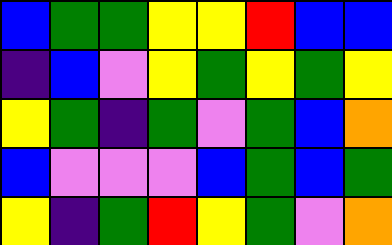[["blue", "green", "green", "yellow", "yellow", "red", "blue", "blue"], ["indigo", "blue", "violet", "yellow", "green", "yellow", "green", "yellow"], ["yellow", "green", "indigo", "green", "violet", "green", "blue", "orange"], ["blue", "violet", "violet", "violet", "blue", "green", "blue", "green"], ["yellow", "indigo", "green", "red", "yellow", "green", "violet", "orange"]]